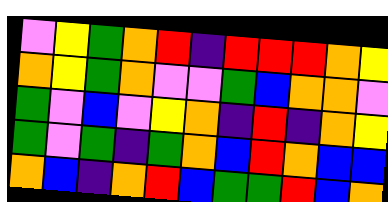[["violet", "yellow", "green", "orange", "red", "indigo", "red", "red", "red", "orange", "yellow"], ["orange", "yellow", "green", "orange", "violet", "violet", "green", "blue", "orange", "orange", "violet"], ["green", "violet", "blue", "violet", "yellow", "orange", "indigo", "red", "indigo", "orange", "yellow"], ["green", "violet", "green", "indigo", "green", "orange", "blue", "red", "orange", "blue", "blue"], ["orange", "blue", "indigo", "orange", "red", "blue", "green", "green", "red", "blue", "orange"]]